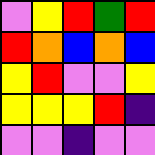[["violet", "yellow", "red", "green", "red"], ["red", "orange", "blue", "orange", "blue"], ["yellow", "red", "violet", "violet", "yellow"], ["yellow", "yellow", "yellow", "red", "indigo"], ["violet", "violet", "indigo", "violet", "violet"]]